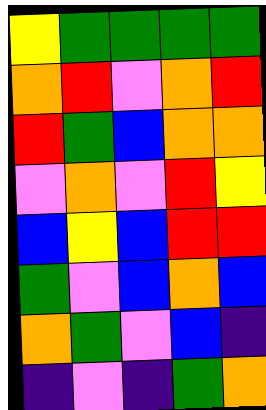[["yellow", "green", "green", "green", "green"], ["orange", "red", "violet", "orange", "red"], ["red", "green", "blue", "orange", "orange"], ["violet", "orange", "violet", "red", "yellow"], ["blue", "yellow", "blue", "red", "red"], ["green", "violet", "blue", "orange", "blue"], ["orange", "green", "violet", "blue", "indigo"], ["indigo", "violet", "indigo", "green", "orange"]]